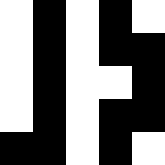[["white", "black", "white", "black", "white"], ["white", "black", "white", "black", "black"], ["white", "black", "white", "white", "black"], ["white", "black", "white", "black", "black"], ["black", "black", "white", "black", "white"]]